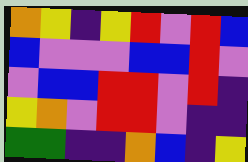[["orange", "yellow", "indigo", "yellow", "red", "violet", "red", "blue"], ["blue", "violet", "violet", "violet", "blue", "blue", "red", "violet"], ["violet", "blue", "blue", "red", "red", "violet", "red", "indigo"], ["yellow", "orange", "violet", "red", "red", "violet", "indigo", "indigo"], ["green", "green", "indigo", "indigo", "orange", "blue", "indigo", "yellow"]]